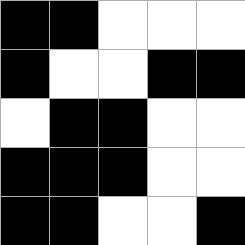[["black", "black", "white", "white", "white"], ["black", "white", "white", "black", "black"], ["white", "black", "black", "white", "white"], ["black", "black", "black", "white", "white"], ["black", "black", "white", "white", "black"]]